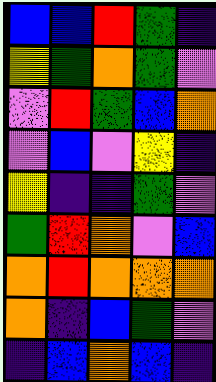[["blue", "blue", "red", "green", "indigo"], ["yellow", "green", "orange", "green", "violet"], ["violet", "red", "green", "blue", "orange"], ["violet", "blue", "violet", "yellow", "indigo"], ["yellow", "indigo", "indigo", "green", "violet"], ["green", "red", "orange", "violet", "blue"], ["orange", "red", "orange", "orange", "orange"], ["orange", "indigo", "blue", "green", "violet"], ["indigo", "blue", "orange", "blue", "indigo"]]